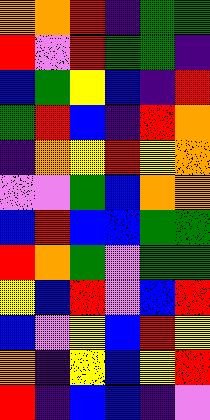[["orange", "orange", "red", "indigo", "green", "green"], ["red", "violet", "red", "green", "green", "indigo"], ["blue", "green", "yellow", "blue", "indigo", "red"], ["green", "red", "blue", "indigo", "red", "orange"], ["indigo", "orange", "yellow", "red", "yellow", "orange"], ["violet", "violet", "green", "blue", "orange", "orange"], ["blue", "red", "blue", "blue", "green", "green"], ["red", "orange", "green", "violet", "green", "green"], ["yellow", "blue", "red", "violet", "blue", "red"], ["blue", "violet", "yellow", "blue", "red", "yellow"], ["orange", "indigo", "yellow", "blue", "yellow", "red"], ["red", "indigo", "blue", "blue", "indigo", "violet"]]